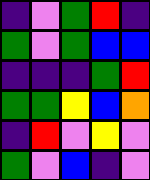[["indigo", "violet", "green", "red", "indigo"], ["green", "violet", "green", "blue", "blue"], ["indigo", "indigo", "indigo", "green", "red"], ["green", "green", "yellow", "blue", "orange"], ["indigo", "red", "violet", "yellow", "violet"], ["green", "violet", "blue", "indigo", "violet"]]